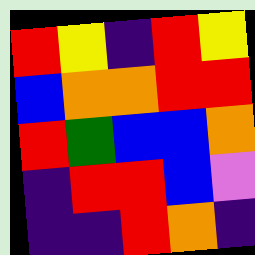[["red", "yellow", "indigo", "red", "yellow"], ["blue", "orange", "orange", "red", "red"], ["red", "green", "blue", "blue", "orange"], ["indigo", "red", "red", "blue", "violet"], ["indigo", "indigo", "red", "orange", "indigo"]]